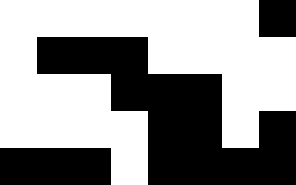[["white", "white", "white", "white", "white", "white", "white", "black"], ["white", "black", "black", "black", "white", "white", "white", "white"], ["white", "white", "white", "black", "black", "black", "white", "white"], ["white", "white", "white", "white", "black", "black", "white", "black"], ["black", "black", "black", "white", "black", "black", "black", "black"]]